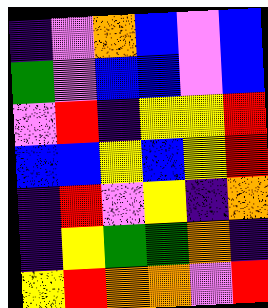[["indigo", "violet", "orange", "blue", "violet", "blue"], ["green", "violet", "blue", "blue", "violet", "blue"], ["violet", "red", "indigo", "yellow", "yellow", "red"], ["blue", "blue", "yellow", "blue", "yellow", "red"], ["indigo", "red", "violet", "yellow", "indigo", "orange"], ["indigo", "yellow", "green", "green", "orange", "indigo"], ["yellow", "red", "orange", "orange", "violet", "red"]]